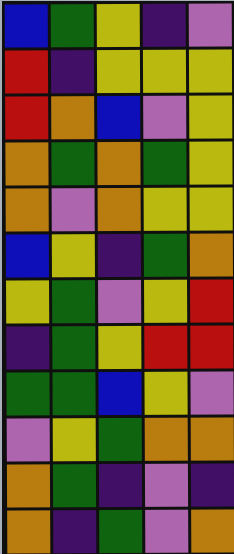[["blue", "green", "yellow", "indigo", "violet"], ["red", "indigo", "yellow", "yellow", "yellow"], ["red", "orange", "blue", "violet", "yellow"], ["orange", "green", "orange", "green", "yellow"], ["orange", "violet", "orange", "yellow", "yellow"], ["blue", "yellow", "indigo", "green", "orange"], ["yellow", "green", "violet", "yellow", "red"], ["indigo", "green", "yellow", "red", "red"], ["green", "green", "blue", "yellow", "violet"], ["violet", "yellow", "green", "orange", "orange"], ["orange", "green", "indigo", "violet", "indigo"], ["orange", "indigo", "green", "violet", "orange"]]